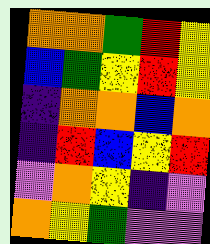[["orange", "orange", "green", "red", "yellow"], ["blue", "green", "yellow", "red", "yellow"], ["indigo", "orange", "orange", "blue", "orange"], ["indigo", "red", "blue", "yellow", "red"], ["violet", "orange", "yellow", "indigo", "violet"], ["orange", "yellow", "green", "violet", "violet"]]